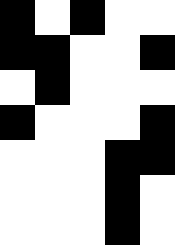[["black", "white", "black", "white", "white"], ["black", "black", "white", "white", "black"], ["white", "black", "white", "white", "white"], ["black", "white", "white", "white", "black"], ["white", "white", "white", "black", "black"], ["white", "white", "white", "black", "white"], ["white", "white", "white", "black", "white"]]